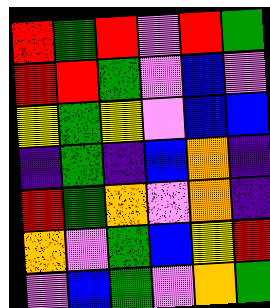[["red", "green", "red", "violet", "red", "green"], ["red", "red", "green", "violet", "blue", "violet"], ["yellow", "green", "yellow", "violet", "blue", "blue"], ["indigo", "green", "indigo", "blue", "orange", "indigo"], ["red", "green", "orange", "violet", "orange", "indigo"], ["orange", "violet", "green", "blue", "yellow", "red"], ["violet", "blue", "green", "violet", "orange", "green"]]